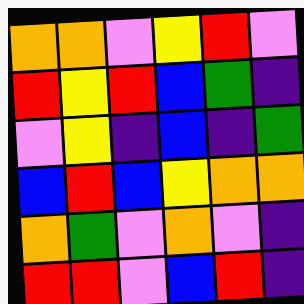[["orange", "orange", "violet", "yellow", "red", "violet"], ["red", "yellow", "red", "blue", "green", "indigo"], ["violet", "yellow", "indigo", "blue", "indigo", "green"], ["blue", "red", "blue", "yellow", "orange", "orange"], ["orange", "green", "violet", "orange", "violet", "indigo"], ["red", "red", "violet", "blue", "red", "indigo"]]